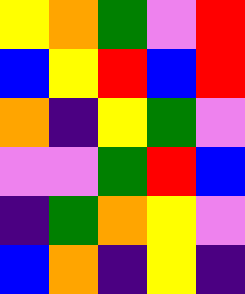[["yellow", "orange", "green", "violet", "red"], ["blue", "yellow", "red", "blue", "red"], ["orange", "indigo", "yellow", "green", "violet"], ["violet", "violet", "green", "red", "blue"], ["indigo", "green", "orange", "yellow", "violet"], ["blue", "orange", "indigo", "yellow", "indigo"]]